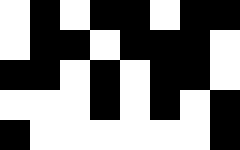[["white", "black", "white", "black", "black", "white", "black", "black"], ["white", "black", "black", "white", "black", "black", "black", "white"], ["black", "black", "white", "black", "white", "black", "black", "white"], ["white", "white", "white", "black", "white", "black", "white", "black"], ["black", "white", "white", "white", "white", "white", "white", "black"]]